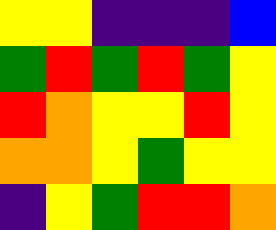[["yellow", "yellow", "indigo", "indigo", "indigo", "blue"], ["green", "red", "green", "red", "green", "yellow"], ["red", "orange", "yellow", "yellow", "red", "yellow"], ["orange", "orange", "yellow", "green", "yellow", "yellow"], ["indigo", "yellow", "green", "red", "red", "orange"]]